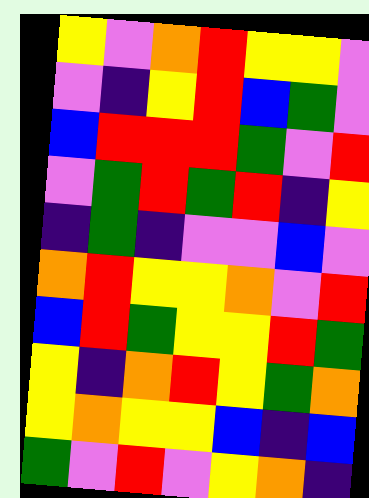[["yellow", "violet", "orange", "red", "yellow", "yellow", "violet"], ["violet", "indigo", "yellow", "red", "blue", "green", "violet"], ["blue", "red", "red", "red", "green", "violet", "red"], ["violet", "green", "red", "green", "red", "indigo", "yellow"], ["indigo", "green", "indigo", "violet", "violet", "blue", "violet"], ["orange", "red", "yellow", "yellow", "orange", "violet", "red"], ["blue", "red", "green", "yellow", "yellow", "red", "green"], ["yellow", "indigo", "orange", "red", "yellow", "green", "orange"], ["yellow", "orange", "yellow", "yellow", "blue", "indigo", "blue"], ["green", "violet", "red", "violet", "yellow", "orange", "indigo"]]